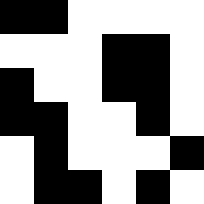[["black", "black", "white", "white", "white", "white"], ["white", "white", "white", "black", "black", "white"], ["black", "white", "white", "black", "black", "white"], ["black", "black", "white", "white", "black", "white"], ["white", "black", "white", "white", "white", "black"], ["white", "black", "black", "white", "black", "white"]]